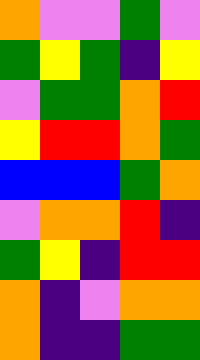[["orange", "violet", "violet", "green", "violet"], ["green", "yellow", "green", "indigo", "yellow"], ["violet", "green", "green", "orange", "red"], ["yellow", "red", "red", "orange", "green"], ["blue", "blue", "blue", "green", "orange"], ["violet", "orange", "orange", "red", "indigo"], ["green", "yellow", "indigo", "red", "red"], ["orange", "indigo", "violet", "orange", "orange"], ["orange", "indigo", "indigo", "green", "green"]]